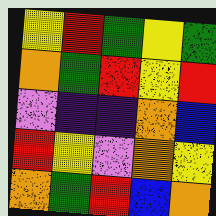[["yellow", "red", "green", "yellow", "green"], ["orange", "green", "red", "yellow", "red"], ["violet", "indigo", "indigo", "orange", "blue"], ["red", "yellow", "violet", "orange", "yellow"], ["orange", "green", "red", "blue", "orange"]]